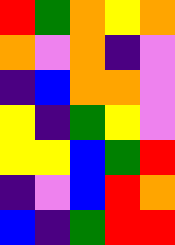[["red", "green", "orange", "yellow", "orange"], ["orange", "violet", "orange", "indigo", "violet"], ["indigo", "blue", "orange", "orange", "violet"], ["yellow", "indigo", "green", "yellow", "violet"], ["yellow", "yellow", "blue", "green", "red"], ["indigo", "violet", "blue", "red", "orange"], ["blue", "indigo", "green", "red", "red"]]